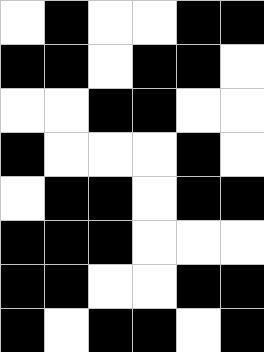[["white", "black", "white", "white", "black", "black"], ["black", "black", "white", "black", "black", "white"], ["white", "white", "black", "black", "white", "white"], ["black", "white", "white", "white", "black", "white"], ["white", "black", "black", "white", "black", "black"], ["black", "black", "black", "white", "white", "white"], ["black", "black", "white", "white", "black", "black"], ["black", "white", "black", "black", "white", "black"]]